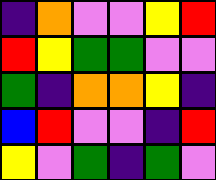[["indigo", "orange", "violet", "violet", "yellow", "red"], ["red", "yellow", "green", "green", "violet", "violet"], ["green", "indigo", "orange", "orange", "yellow", "indigo"], ["blue", "red", "violet", "violet", "indigo", "red"], ["yellow", "violet", "green", "indigo", "green", "violet"]]